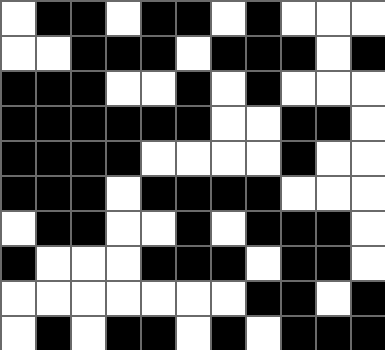[["white", "black", "black", "white", "black", "black", "white", "black", "white", "white", "white"], ["white", "white", "black", "black", "black", "white", "black", "black", "black", "white", "black"], ["black", "black", "black", "white", "white", "black", "white", "black", "white", "white", "white"], ["black", "black", "black", "black", "black", "black", "white", "white", "black", "black", "white"], ["black", "black", "black", "black", "white", "white", "white", "white", "black", "white", "white"], ["black", "black", "black", "white", "black", "black", "black", "black", "white", "white", "white"], ["white", "black", "black", "white", "white", "black", "white", "black", "black", "black", "white"], ["black", "white", "white", "white", "black", "black", "black", "white", "black", "black", "white"], ["white", "white", "white", "white", "white", "white", "white", "black", "black", "white", "black"], ["white", "black", "white", "black", "black", "white", "black", "white", "black", "black", "black"]]